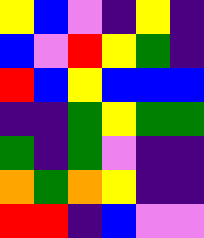[["yellow", "blue", "violet", "indigo", "yellow", "indigo"], ["blue", "violet", "red", "yellow", "green", "indigo"], ["red", "blue", "yellow", "blue", "blue", "blue"], ["indigo", "indigo", "green", "yellow", "green", "green"], ["green", "indigo", "green", "violet", "indigo", "indigo"], ["orange", "green", "orange", "yellow", "indigo", "indigo"], ["red", "red", "indigo", "blue", "violet", "violet"]]